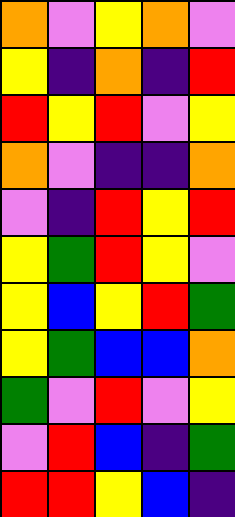[["orange", "violet", "yellow", "orange", "violet"], ["yellow", "indigo", "orange", "indigo", "red"], ["red", "yellow", "red", "violet", "yellow"], ["orange", "violet", "indigo", "indigo", "orange"], ["violet", "indigo", "red", "yellow", "red"], ["yellow", "green", "red", "yellow", "violet"], ["yellow", "blue", "yellow", "red", "green"], ["yellow", "green", "blue", "blue", "orange"], ["green", "violet", "red", "violet", "yellow"], ["violet", "red", "blue", "indigo", "green"], ["red", "red", "yellow", "blue", "indigo"]]